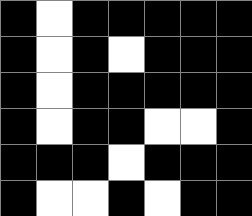[["black", "white", "black", "black", "black", "black", "black"], ["black", "white", "black", "white", "black", "black", "black"], ["black", "white", "black", "black", "black", "black", "black"], ["black", "white", "black", "black", "white", "white", "black"], ["black", "black", "black", "white", "black", "black", "black"], ["black", "white", "white", "black", "white", "black", "black"]]